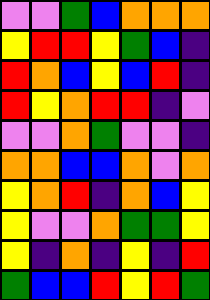[["violet", "violet", "green", "blue", "orange", "orange", "orange"], ["yellow", "red", "red", "yellow", "green", "blue", "indigo"], ["red", "orange", "blue", "yellow", "blue", "red", "indigo"], ["red", "yellow", "orange", "red", "red", "indigo", "violet"], ["violet", "violet", "orange", "green", "violet", "violet", "indigo"], ["orange", "orange", "blue", "blue", "orange", "violet", "orange"], ["yellow", "orange", "red", "indigo", "orange", "blue", "yellow"], ["yellow", "violet", "violet", "orange", "green", "green", "yellow"], ["yellow", "indigo", "orange", "indigo", "yellow", "indigo", "red"], ["green", "blue", "blue", "red", "yellow", "red", "green"]]